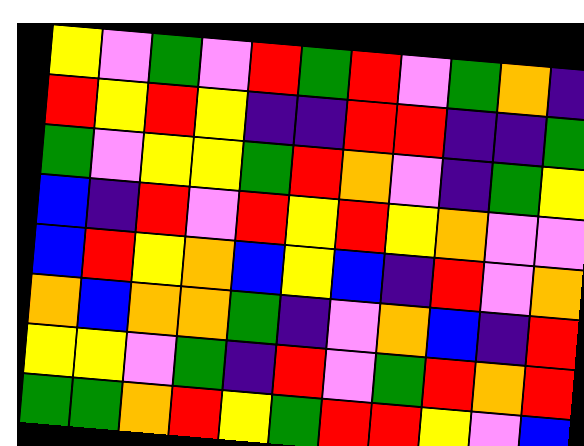[["yellow", "violet", "green", "violet", "red", "green", "red", "violet", "green", "orange", "indigo"], ["red", "yellow", "red", "yellow", "indigo", "indigo", "red", "red", "indigo", "indigo", "green"], ["green", "violet", "yellow", "yellow", "green", "red", "orange", "violet", "indigo", "green", "yellow"], ["blue", "indigo", "red", "violet", "red", "yellow", "red", "yellow", "orange", "violet", "violet"], ["blue", "red", "yellow", "orange", "blue", "yellow", "blue", "indigo", "red", "violet", "orange"], ["orange", "blue", "orange", "orange", "green", "indigo", "violet", "orange", "blue", "indigo", "red"], ["yellow", "yellow", "violet", "green", "indigo", "red", "violet", "green", "red", "orange", "red"], ["green", "green", "orange", "red", "yellow", "green", "red", "red", "yellow", "violet", "blue"]]